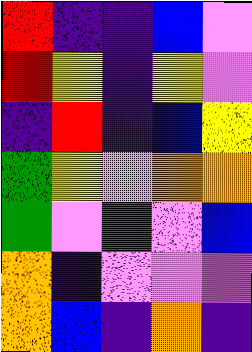[["red", "indigo", "indigo", "blue", "violet"], ["red", "yellow", "indigo", "yellow", "violet"], ["indigo", "red", "indigo", "blue", "yellow"], ["green", "yellow", "violet", "orange", "orange"], ["green", "violet", "green", "violet", "blue"], ["orange", "indigo", "violet", "violet", "violet"], ["orange", "blue", "indigo", "orange", "indigo"]]